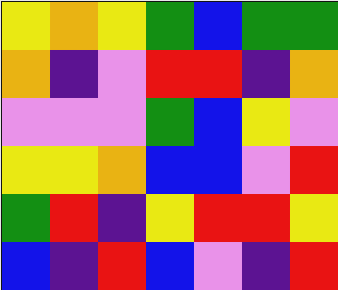[["yellow", "orange", "yellow", "green", "blue", "green", "green"], ["orange", "indigo", "violet", "red", "red", "indigo", "orange"], ["violet", "violet", "violet", "green", "blue", "yellow", "violet"], ["yellow", "yellow", "orange", "blue", "blue", "violet", "red"], ["green", "red", "indigo", "yellow", "red", "red", "yellow"], ["blue", "indigo", "red", "blue", "violet", "indigo", "red"]]